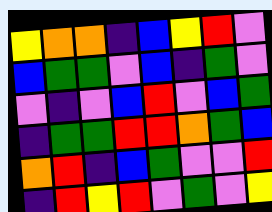[["yellow", "orange", "orange", "indigo", "blue", "yellow", "red", "violet"], ["blue", "green", "green", "violet", "blue", "indigo", "green", "violet"], ["violet", "indigo", "violet", "blue", "red", "violet", "blue", "green"], ["indigo", "green", "green", "red", "red", "orange", "green", "blue"], ["orange", "red", "indigo", "blue", "green", "violet", "violet", "red"], ["indigo", "red", "yellow", "red", "violet", "green", "violet", "yellow"]]